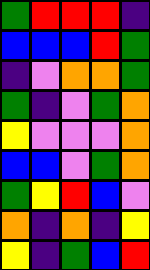[["green", "red", "red", "red", "indigo"], ["blue", "blue", "blue", "red", "green"], ["indigo", "violet", "orange", "orange", "green"], ["green", "indigo", "violet", "green", "orange"], ["yellow", "violet", "violet", "violet", "orange"], ["blue", "blue", "violet", "green", "orange"], ["green", "yellow", "red", "blue", "violet"], ["orange", "indigo", "orange", "indigo", "yellow"], ["yellow", "indigo", "green", "blue", "red"]]